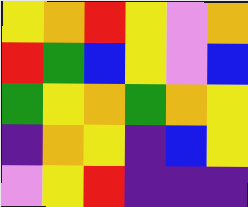[["yellow", "orange", "red", "yellow", "violet", "orange"], ["red", "green", "blue", "yellow", "violet", "blue"], ["green", "yellow", "orange", "green", "orange", "yellow"], ["indigo", "orange", "yellow", "indigo", "blue", "yellow"], ["violet", "yellow", "red", "indigo", "indigo", "indigo"]]